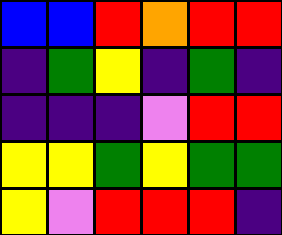[["blue", "blue", "red", "orange", "red", "red"], ["indigo", "green", "yellow", "indigo", "green", "indigo"], ["indigo", "indigo", "indigo", "violet", "red", "red"], ["yellow", "yellow", "green", "yellow", "green", "green"], ["yellow", "violet", "red", "red", "red", "indigo"]]